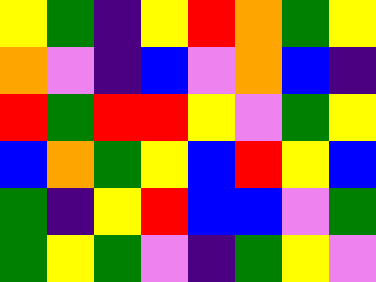[["yellow", "green", "indigo", "yellow", "red", "orange", "green", "yellow"], ["orange", "violet", "indigo", "blue", "violet", "orange", "blue", "indigo"], ["red", "green", "red", "red", "yellow", "violet", "green", "yellow"], ["blue", "orange", "green", "yellow", "blue", "red", "yellow", "blue"], ["green", "indigo", "yellow", "red", "blue", "blue", "violet", "green"], ["green", "yellow", "green", "violet", "indigo", "green", "yellow", "violet"]]